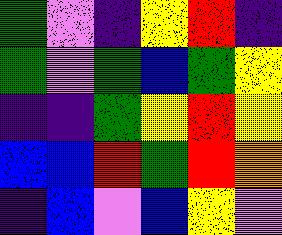[["green", "violet", "indigo", "yellow", "red", "indigo"], ["green", "violet", "green", "blue", "green", "yellow"], ["indigo", "indigo", "green", "yellow", "red", "yellow"], ["blue", "blue", "red", "green", "red", "orange"], ["indigo", "blue", "violet", "blue", "yellow", "violet"]]